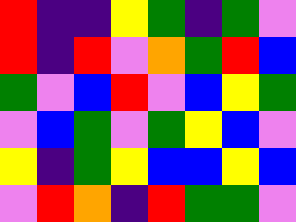[["red", "indigo", "indigo", "yellow", "green", "indigo", "green", "violet"], ["red", "indigo", "red", "violet", "orange", "green", "red", "blue"], ["green", "violet", "blue", "red", "violet", "blue", "yellow", "green"], ["violet", "blue", "green", "violet", "green", "yellow", "blue", "violet"], ["yellow", "indigo", "green", "yellow", "blue", "blue", "yellow", "blue"], ["violet", "red", "orange", "indigo", "red", "green", "green", "violet"]]